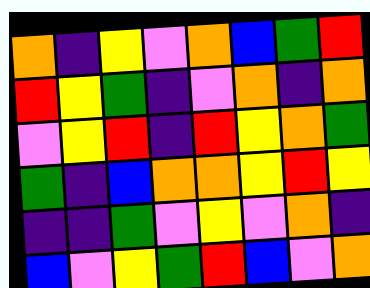[["orange", "indigo", "yellow", "violet", "orange", "blue", "green", "red"], ["red", "yellow", "green", "indigo", "violet", "orange", "indigo", "orange"], ["violet", "yellow", "red", "indigo", "red", "yellow", "orange", "green"], ["green", "indigo", "blue", "orange", "orange", "yellow", "red", "yellow"], ["indigo", "indigo", "green", "violet", "yellow", "violet", "orange", "indigo"], ["blue", "violet", "yellow", "green", "red", "blue", "violet", "orange"]]